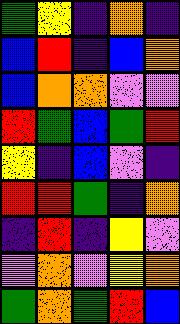[["green", "yellow", "indigo", "orange", "indigo"], ["blue", "red", "indigo", "blue", "orange"], ["blue", "orange", "orange", "violet", "violet"], ["red", "green", "blue", "green", "red"], ["yellow", "indigo", "blue", "violet", "indigo"], ["red", "red", "green", "indigo", "orange"], ["indigo", "red", "indigo", "yellow", "violet"], ["violet", "orange", "violet", "yellow", "orange"], ["green", "orange", "green", "red", "blue"]]